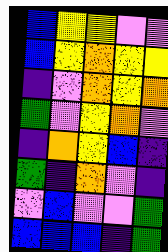[["blue", "yellow", "yellow", "violet", "violet"], ["blue", "yellow", "orange", "yellow", "yellow"], ["indigo", "violet", "orange", "yellow", "orange"], ["green", "violet", "yellow", "orange", "violet"], ["indigo", "orange", "yellow", "blue", "indigo"], ["green", "indigo", "orange", "violet", "indigo"], ["violet", "blue", "violet", "violet", "green"], ["blue", "blue", "blue", "indigo", "green"]]